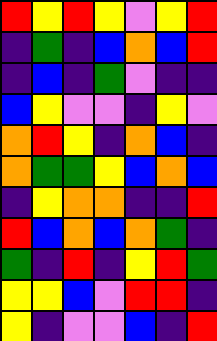[["red", "yellow", "red", "yellow", "violet", "yellow", "red"], ["indigo", "green", "indigo", "blue", "orange", "blue", "red"], ["indigo", "blue", "indigo", "green", "violet", "indigo", "indigo"], ["blue", "yellow", "violet", "violet", "indigo", "yellow", "violet"], ["orange", "red", "yellow", "indigo", "orange", "blue", "indigo"], ["orange", "green", "green", "yellow", "blue", "orange", "blue"], ["indigo", "yellow", "orange", "orange", "indigo", "indigo", "red"], ["red", "blue", "orange", "blue", "orange", "green", "indigo"], ["green", "indigo", "red", "indigo", "yellow", "red", "green"], ["yellow", "yellow", "blue", "violet", "red", "red", "indigo"], ["yellow", "indigo", "violet", "violet", "blue", "indigo", "red"]]